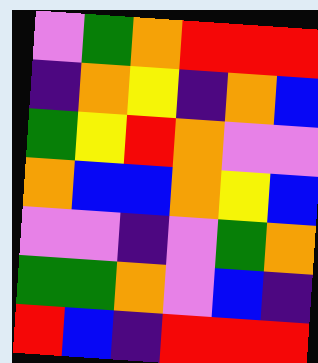[["violet", "green", "orange", "red", "red", "red"], ["indigo", "orange", "yellow", "indigo", "orange", "blue"], ["green", "yellow", "red", "orange", "violet", "violet"], ["orange", "blue", "blue", "orange", "yellow", "blue"], ["violet", "violet", "indigo", "violet", "green", "orange"], ["green", "green", "orange", "violet", "blue", "indigo"], ["red", "blue", "indigo", "red", "red", "red"]]